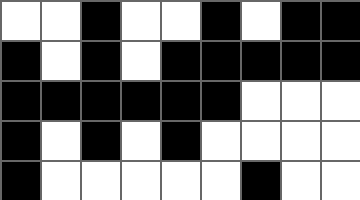[["white", "white", "black", "white", "white", "black", "white", "black", "black"], ["black", "white", "black", "white", "black", "black", "black", "black", "black"], ["black", "black", "black", "black", "black", "black", "white", "white", "white"], ["black", "white", "black", "white", "black", "white", "white", "white", "white"], ["black", "white", "white", "white", "white", "white", "black", "white", "white"]]